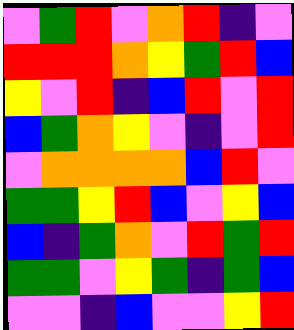[["violet", "green", "red", "violet", "orange", "red", "indigo", "violet"], ["red", "red", "red", "orange", "yellow", "green", "red", "blue"], ["yellow", "violet", "red", "indigo", "blue", "red", "violet", "red"], ["blue", "green", "orange", "yellow", "violet", "indigo", "violet", "red"], ["violet", "orange", "orange", "orange", "orange", "blue", "red", "violet"], ["green", "green", "yellow", "red", "blue", "violet", "yellow", "blue"], ["blue", "indigo", "green", "orange", "violet", "red", "green", "red"], ["green", "green", "violet", "yellow", "green", "indigo", "green", "blue"], ["violet", "violet", "indigo", "blue", "violet", "violet", "yellow", "red"]]